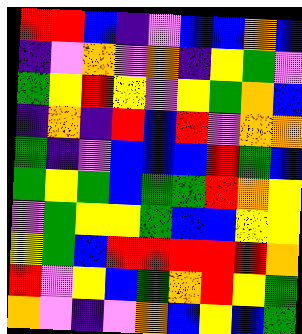[["red", "red", "blue", "indigo", "violet", "blue", "blue", "orange", "blue"], ["indigo", "violet", "orange", "violet", "orange", "indigo", "yellow", "green", "violet"], ["green", "yellow", "red", "yellow", "violet", "yellow", "green", "orange", "blue"], ["indigo", "orange", "indigo", "red", "blue", "red", "violet", "orange", "orange"], ["green", "indigo", "violet", "blue", "blue", "blue", "red", "green", "blue"], ["green", "yellow", "green", "blue", "green", "green", "red", "orange", "yellow"], ["violet", "green", "yellow", "yellow", "green", "blue", "blue", "yellow", "yellow"], ["yellow", "green", "blue", "red", "red", "red", "red", "red", "orange"], ["red", "violet", "yellow", "blue", "green", "orange", "red", "yellow", "green"], ["orange", "violet", "indigo", "violet", "orange", "blue", "yellow", "blue", "green"]]